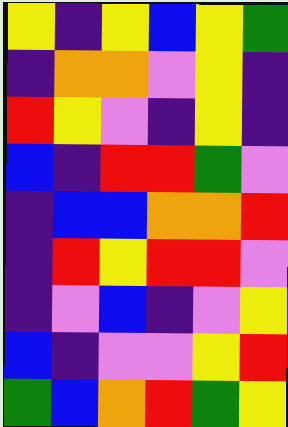[["yellow", "indigo", "yellow", "blue", "yellow", "green"], ["indigo", "orange", "orange", "violet", "yellow", "indigo"], ["red", "yellow", "violet", "indigo", "yellow", "indigo"], ["blue", "indigo", "red", "red", "green", "violet"], ["indigo", "blue", "blue", "orange", "orange", "red"], ["indigo", "red", "yellow", "red", "red", "violet"], ["indigo", "violet", "blue", "indigo", "violet", "yellow"], ["blue", "indigo", "violet", "violet", "yellow", "red"], ["green", "blue", "orange", "red", "green", "yellow"]]